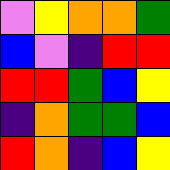[["violet", "yellow", "orange", "orange", "green"], ["blue", "violet", "indigo", "red", "red"], ["red", "red", "green", "blue", "yellow"], ["indigo", "orange", "green", "green", "blue"], ["red", "orange", "indigo", "blue", "yellow"]]